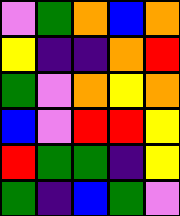[["violet", "green", "orange", "blue", "orange"], ["yellow", "indigo", "indigo", "orange", "red"], ["green", "violet", "orange", "yellow", "orange"], ["blue", "violet", "red", "red", "yellow"], ["red", "green", "green", "indigo", "yellow"], ["green", "indigo", "blue", "green", "violet"]]